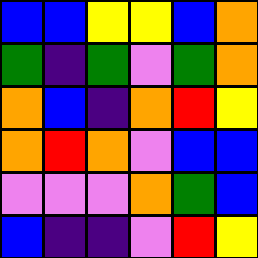[["blue", "blue", "yellow", "yellow", "blue", "orange"], ["green", "indigo", "green", "violet", "green", "orange"], ["orange", "blue", "indigo", "orange", "red", "yellow"], ["orange", "red", "orange", "violet", "blue", "blue"], ["violet", "violet", "violet", "orange", "green", "blue"], ["blue", "indigo", "indigo", "violet", "red", "yellow"]]